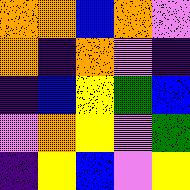[["orange", "orange", "blue", "orange", "violet"], ["orange", "indigo", "orange", "violet", "indigo"], ["indigo", "blue", "yellow", "green", "blue"], ["violet", "orange", "yellow", "violet", "green"], ["indigo", "yellow", "blue", "violet", "yellow"]]